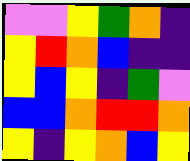[["violet", "violet", "yellow", "green", "orange", "indigo"], ["yellow", "red", "orange", "blue", "indigo", "indigo"], ["yellow", "blue", "yellow", "indigo", "green", "violet"], ["blue", "blue", "orange", "red", "red", "orange"], ["yellow", "indigo", "yellow", "orange", "blue", "yellow"]]